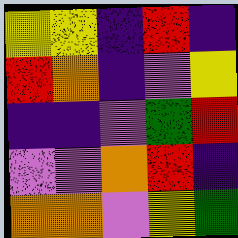[["yellow", "yellow", "indigo", "red", "indigo"], ["red", "orange", "indigo", "violet", "yellow"], ["indigo", "indigo", "violet", "green", "red"], ["violet", "violet", "orange", "red", "indigo"], ["orange", "orange", "violet", "yellow", "green"]]